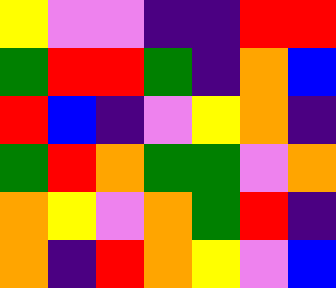[["yellow", "violet", "violet", "indigo", "indigo", "red", "red"], ["green", "red", "red", "green", "indigo", "orange", "blue"], ["red", "blue", "indigo", "violet", "yellow", "orange", "indigo"], ["green", "red", "orange", "green", "green", "violet", "orange"], ["orange", "yellow", "violet", "orange", "green", "red", "indigo"], ["orange", "indigo", "red", "orange", "yellow", "violet", "blue"]]